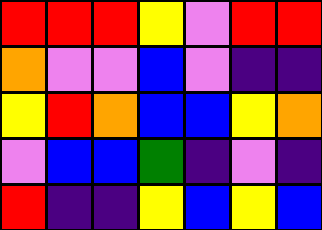[["red", "red", "red", "yellow", "violet", "red", "red"], ["orange", "violet", "violet", "blue", "violet", "indigo", "indigo"], ["yellow", "red", "orange", "blue", "blue", "yellow", "orange"], ["violet", "blue", "blue", "green", "indigo", "violet", "indigo"], ["red", "indigo", "indigo", "yellow", "blue", "yellow", "blue"]]